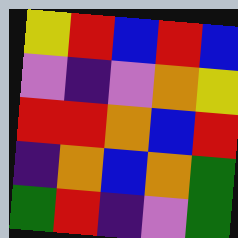[["yellow", "red", "blue", "red", "blue"], ["violet", "indigo", "violet", "orange", "yellow"], ["red", "red", "orange", "blue", "red"], ["indigo", "orange", "blue", "orange", "green"], ["green", "red", "indigo", "violet", "green"]]